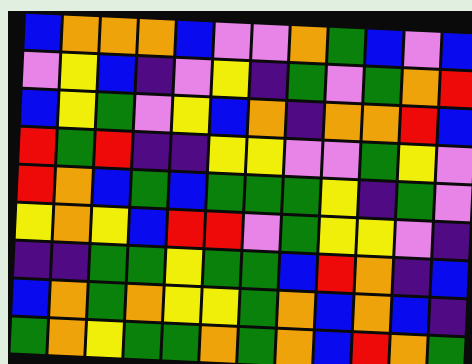[["blue", "orange", "orange", "orange", "blue", "violet", "violet", "orange", "green", "blue", "violet", "blue"], ["violet", "yellow", "blue", "indigo", "violet", "yellow", "indigo", "green", "violet", "green", "orange", "red"], ["blue", "yellow", "green", "violet", "yellow", "blue", "orange", "indigo", "orange", "orange", "red", "blue"], ["red", "green", "red", "indigo", "indigo", "yellow", "yellow", "violet", "violet", "green", "yellow", "violet"], ["red", "orange", "blue", "green", "blue", "green", "green", "green", "yellow", "indigo", "green", "violet"], ["yellow", "orange", "yellow", "blue", "red", "red", "violet", "green", "yellow", "yellow", "violet", "indigo"], ["indigo", "indigo", "green", "green", "yellow", "green", "green", "blue", "red", "orange", "indigo", "blue"], ["blue", "orange", "green", "orange", "yellow", "yellow", "green", "orange", "blue", "orange", "blue", "indigo"], ["green", "orange", "yellow", "green", "green", "orange", "green", "orange", "blue", "red", "orange", "green"]]